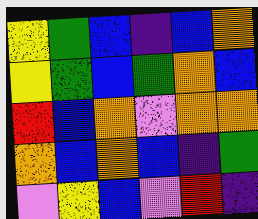[["yellow", "green", "blue", "indigo", "blue", "orange"], ["yellow", "green", "blue", "green", "orange", "blue"], ["red", "blue", "orange", "violet", "orange", "orange"], ["orange", "blue", "orange", "blue", "indigo", "green"], ["violet", "yellow", "blue", "violet", "red", "indigo"]]